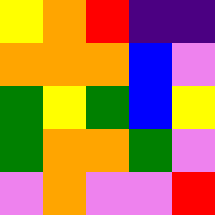[["yellow", "orange", "red", "indigo", "indigo"], ["orange", "orange", "orange", "blue", "violet"], ["green", "yellow", "green", "blue", "yellow"], ["green", "orange", "orange", "green", "violet"], ["violet", "orange", "violet", "violet", "red"]]